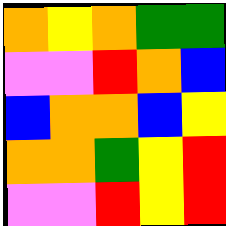[["orange", "yellow", "orange", "green", "green"], ["violet", "violet", "red", "orange", "blue"], ["blue", "orange", "orange", "blue", "yellow"], ["orange", "orange", "green", "yellow", "red"], ["violet", "violet", "red", "yellow", "red"]]